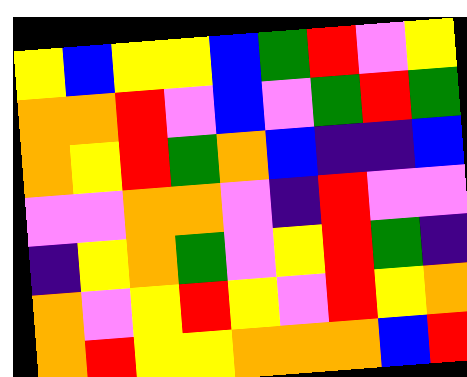[["yellow", "blue", "yellow", "yellow", "blue", "green", "red", "violet", "yellow"], ["orange", "orange", "red", "violet", "blue", "violet", "green", "red", "green"], ["orange", "yellow", "red", "green", "orange", "blue", "indigo", "indigo", "blue"], ["violet", "violet", "orange", "orange", "violet", "indigo", "red", "violet", "violet"], ["indigo", "yellow", "orange", "green", "violet", "yellow", "red", "green", "indigo"], ["orange", "violet", "yellow", "red", "yellow", "violet", "red", "yellow", "orange"], ["orange", "red", "yellow", "yellow", "orange", "orange", "orange", "blue", "red"]]